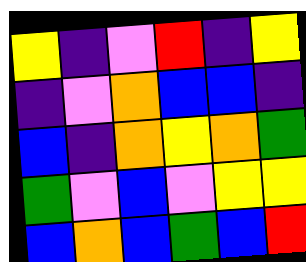[["yellow", "indigo", "violet", "red", "indigo", "yellow"], ["indigo", "violet", "orange", "blue", "blue", "indigo"], ["blue", "indigo", "orange", "yellow", "orange", "green"], ["green", "violet", "blue", "violet", "yellow", "yellow"], ["blue", "orange", "blue", "green", "blue", "red"]]